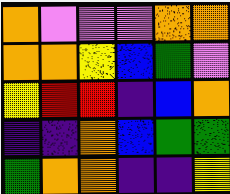[["orange", "violet", "violet", "violet", "orange", "orange"], ["orange", "orange", "yellow", "blue", "green", "violet"], ["yellow", "red", "red", "indigo", "blue", "orange"], ["indigo", "indigo", "orange", "blue", "green", "green"], ["green", "orange", "orange", "indigo", "indigo", "yellow"]]